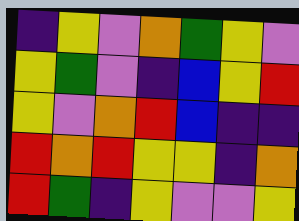[["indigo", "yellow", "violet", "orange", "green", "yellow", "violet"], ["yellow", "green", "violet", "indigo", "blue", "yellow", "red"], ["yellow", "violet", "orange", "red", "blue", "indigo", "indigo"], ["red", "orange", "red", "yellow", "yellow", "indigo", "orange"], ["red", "green", "indigo", "yellow", "violet", "violet", "yellow"]]